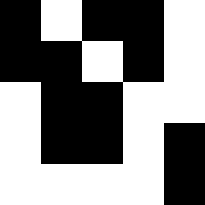[["black", "white", "black", "black", "white"], ["black", "black", "white", "black", "white"], ["white", "black", "black", "white", "white"], ["white", "black", "black", "white", "black"], ["white", "white", "white", "white", "black"]]